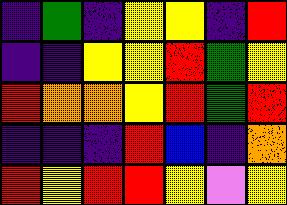[["indigo", "green", "indigo", "yellow", "yellow", "indigo", "red"], ["indigo", "indigo", "yellow", "yellow", "red", "green", "yellow"], ["red", "orange", "orange", "yellow", "red", "green", "red"], ["indigo", "indigo", "indigo", "red", "blue", "indigo", "orange"], ["red", "yellow", "red", "red", "yellow", "violet", "yellow"]]